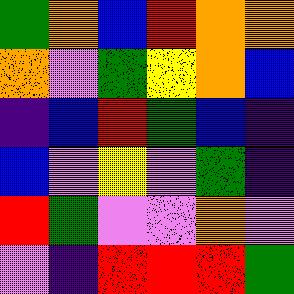[["green", "orange", "blue", "red", "orange", "orange"], ["orange", "violet", "green", "yellow", "orange", "blue"], ["indigo", "blue", "red", "green", "blue", "indigo"], ["blue", "violet", "yellow", "violet", "green", "indigo"], ["red", "green", "violet", "violet", "orange", "violet"], ["violet", "indigo", "red", "red", "red", "green"]]